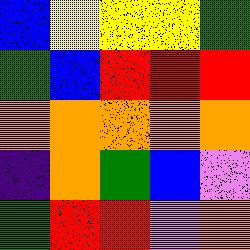[["blue", "yellow", "yellow", "yellow", "green"], ["green", "blue", "red", "red", "red"], ["orange", "orange", "orange", "orange", "orange"], ["indigo", "orange", "green", "blue", "violet"], ["green", "red", "red", "violet", "orange"]]